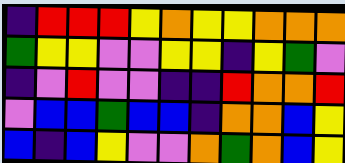[["indigo", "red", "red", "red", "yellow", "orange", "yellow", "yellow", "orange", "orange", "orange"], ["green", "yellow", "yellow", "violet", "violet", "yellow", "yellow", "indigo", "yellow", "green", "violet"], ["indigo", "violet", "red", "violet", "violet", "indigo", "indigo", "red", "orange", "orange", "red"], ["violet", "blue", "blue", "green", "blue", "blue", "indigo", "orange", "orange", "blue", "yellow"], ["blue", "indigo", "blue", "yellow", "violet", "violet", "orange", "green", "orange", "blue", "yellow"]]